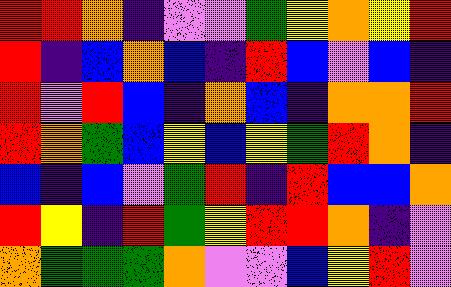[["red", "red", "orange", "indigo", "violet", "violet", "green", "yellow", "orange", "yellow", "red"], ["red", "indigo", "blue", "orange", "blue", "indigo", "red", "blue", "violet", "blue", "indigo"], ["red", "violet", "red", "blue", "indigo", "orange", "blue", "indigo", "orange", "orange", "red"], ["red", "orange", "green", "blue", "yellow", "blue", "yellow", "green", "red", "orange", "indigo"], ["blue", "indigo", "blue", "violet", "green", "red", "indigo", "red", "blue", "blue", "orange"], ["red", "yellow", "indigo", "red", "green", "yellow", "red", "red", "orange", "indigo", "violet"], ["orange", "green", "green", "green", "orange", "violet", "violet", "blue", "yellow", "red", "violet"]]